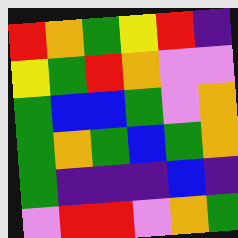[["red", "orange", "green", "yellow", "red", "indigo"], ["yellow", "green", "red", "orange", "violet", "violet"], ["green", "blue", "blue", "green", "violet", "orange"], ["green", "orange", "green", "blue", "green", "orange"], ["green", "indigo", "indigo", "indigo", "blue", "indigo"], ["violet", "red", "red", "violet", "orange", "green"]]